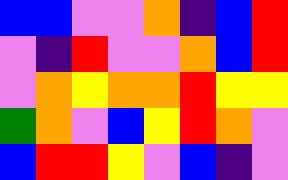[["blue", "blue", "violet", "violet", "orange", "indigo", "blue", "red"], ["violet", "indigo", "red", "violet", "violet", "orange", "blue", "red"], ["violet", "orange", "yellow", "orange", "orange", "red", "yellow", "yellow"], ["green", "orange", "violet", "blue", "yellow", "red", "orange", "violet"], ["blue", "red", "red", "yellow", "violet", "blue", "indigo", "violet"]]